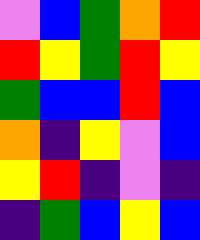[["violet", "blue", "green", "orange", "red"], ["red", "yellow", "green", "red", "yellow"], ["green", "blue", "blue", "red", "blue"], ["orange", "indigo", "yellow", "violet", "blue"], ["yellow", "red", "indigo", "violet", "indigo"], ["indigo", "green", "blue", "yellow", "blue"]]